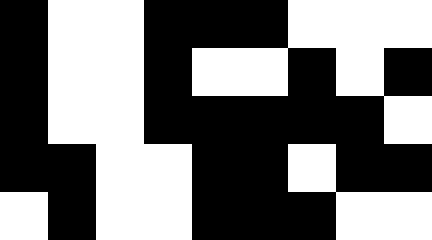[["black", "white", "white", "black", "black", "black", "white", "white", "white"], ["black", "white", "white", "black", "white", "white", "black", "white", "black"], ["black", "white", "white", "black", "black", "black", "black", "black", "white"], ["black", "black", "white", "white", "black", "black", "white", "black", "black"], ["white", "black", "white", "white", "black", "black", "black", "white", "white"]]